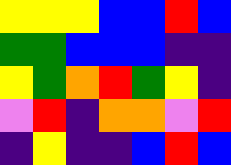[["yellow", "yellow", "yellow", "blue", "blue", "red", "blue"], ["green", "green", "blue", "blue", "blue", "indigo", "indigo"], ["yellow", "green", "orange", "red", "green", "yellow", "indigo"], ["violet", "red", "indigo", "orange", "orange", "violet", "red"], ["indigo", "yellow", "indigo", "indigo", "blue", "red", "blue"]]